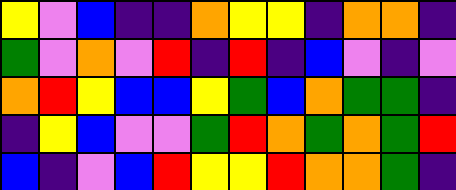[["yellow", "violet", "blue", "indigo", "indigo", "orange", "yellow", "yellow", "indigo", "orange", "orange", "indigo"], ["green", "violet", "orange", "violet", "red", "indigo", "red", "indigo", "blue", "violet", "indigo", "violet"], ["orange", "red", "yellow", "blue", "blue", "yellow", "green", "blue", "orange", "green", "green", "indigo"], ["indigo", "yellow", "blue", "violet", "violet", "green", "red", "orange", "green", "orange", "green", "red"], ["blue", "indigo", "violet", "blue", "red", "yellow", "yellow", "red", "orange", "orange", "green", "indigo"]]